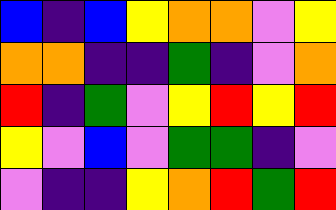[["blue", "indigo", "blue", "yellow", "orange", "orange", "violet", "yellow"], ["orange", "orange", "indigo", "indigo", "green", "indigo", "violet", "orange"], ["red", "indigo", "green", "violet", "yellow", "red", "yellow", "red"], ["yellow", "violet", "blue", "violet", "green", "green", "indigo", "violet"], ["violet", "indigo", "indigo", "yellow", "orange", "red", "green", "red"]]